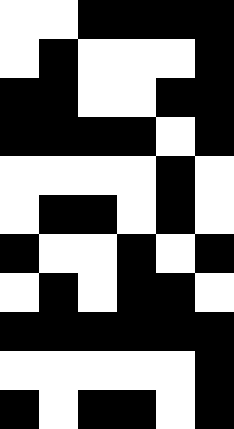[["white", "white", "black", "black", "black", "black"], ["white", "black", "white", "white", "white", "black"], ["black", "black", "white", "white", "black", "black"], ["black", "black", "black", "black", "white", "black"], ["white", "white", "white", "white", "black", "white"], ["white", "black", "black", "white", "black", "white"], ["black", "white", "white", "black", "white", "black"], ["white", "black", "white", "black", "black", "white"], ["black", "black", "black", "black", "black", "black"], ["white", "white", "white", "white", "white", "black"], ["black", "white", "black", "black", "white", "black"]]